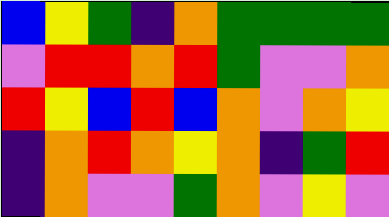[["blue", "yellow", "green", "indigo", "orange", "green", "green", "green", "green"], ["violet", "red", "red", "orange", "red", "green", "violet", "violet", "orange"], ["red", "yellow", "blue", "red", "blue", "orange", "violet", "orange", "yellow"], ["indigo", "orange", "red", "orange", "yellow", "orange", "indigo", "green", "red"], ["indigo", "orange", "violet", "violet", "green", "orange", "violet", "yellow", "violet"]]